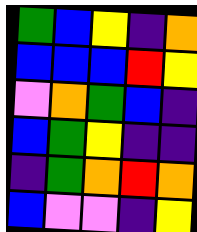[["green", "blue", "yellow", "indigo", "orange"], ["blue", "blue", "blue", "red", "yellow"], ["violet", "orange", "green", "blue", "indigo"], ["blue", "green", "yellow", "indigo", "indigo"], ["indigo", "green", "orange", "red", "orange"], ["blue", "violet", "violet", "indigo", "yellow"]]